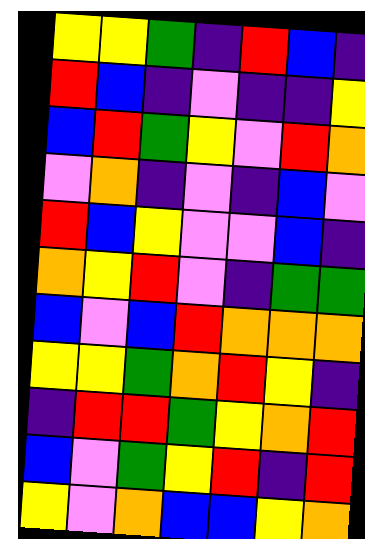[["yellow", "yellow", "green", "indigo", "red", "blue", "indigo"], ["red", "blue", "indigo", "violet", "indigo", "indigo", "yellow"], ["blue", "red", "green", "yellow", "violet", "red", "orange"], ["violet", "orange", "indigo", "violet", "indigo", "blue", "violet"], ["red", "blue", "yellow", "violet", "violet", "blue", "indigo"], ["orange", "yellow", "red", "violet", "indigo", "green", "green"], ["blue", "violet", "blue", "red", "orange", "orange", "orange"], ["yellow", "yellow", "green", "orange", "red", "yellow", "indigo"], ["indigo", "red", "red", "green", "yellow", "orange", "red"], ["blue", "violet", "green", "yellow", "red", "indigo", "red"], ["yellow", "violet", "orange", "blue", "blue", "yellow", "orange"]]